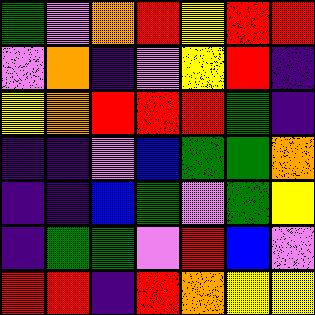[["green", "violet", "orange", "red", "yellow", "red", "red"], ["violet", "orange", "indigo", "violet", "yellow", "red", "indigo"], ["yellow", "orange", "red", "red", "red", "green", "indigo"], ["indigo", "indigo", "violet", "blue", "green", "green", "orange"], ["indigo", "indigo", "blue", "green", "violet", "green", "yellow"], ["indigo", "green", "green", "violet", "red", "blue", "violet"], ["red", "red", "indigo", "red", "orange", "yellow", "yellow"]]